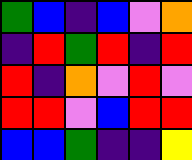[["green", "blue", "indigo", "blue", "violet", "orange"], ["indigo", "red", "green", "red", "indigo", "red"], ["red", "indigo", "orange", "violet", "red", "violet"], ["red", "red", "violet", "blue", "red", "red"], ["blue", "blue", "green", "indigo", "indigo", "yellow"]]